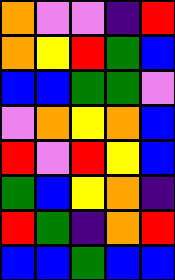[["orange", "violet", "violet", "indigo", "red"], ["orange", "yellow", "red", "green", "blue"], ["blue", "blue", "green", "green", "violet"], ["violet", "orange", "yellow", "orange", "blue"], ["red", "violet", "red", "yellow", "blue"], ["green", "blue", "yellow", "orange", "indigo"], ["red", "green", "indigo", "orange", "red"], ["blue", "blue", "green", "blue", "blue"]]